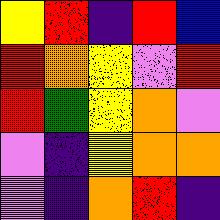[["yellow", "red", "indigo", "red", "blue"], ["red", "orange", "yellow", "violet", "red"], ["red", "green", "yellow", "orange", "violet"], ["violet", "indigo", "yellow", "orange", "orange"], ["violet", "indigo", "orange", "red", "indigo"]]